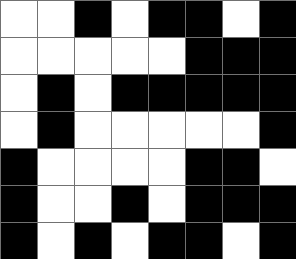[["white", "white", "black", "white", "black", "black", "white", "black"], ["white", "white", "white", "white", "white", "black", "black", "black"], ["white", "black", "white", "black", "black", "black", "black", "black"], ["white", "black", "white", "white", "white", "white", "white", "black"], ["black", "white", "white", "white", "white", "black", "black", "white"], ["black", "white", "white", "black", "white", "black", "black", "black"], ["black", "white", "black", "white", "black", "black", "white", "black"]]